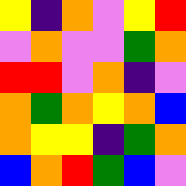[["yellow", "indigo", "orange", "violet", "yellow", "red"], ["violet", "orange", "violet", "violet", "green", "orange"], ["red", "red", "violet", "orange", "indigo", "violet"], ["orange", "green", "orange", "yellow", "orange", "blue"], ["orange", "yellow", "yellow", "indigo", "green", "orange"], ["blue", "orange", "red", "green", "blue", "violet"]]